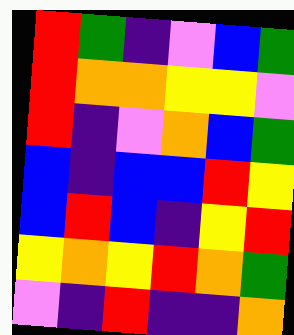[["red", "green", "indigo", "violet", "blue", "green"], ["red", "orange", "orange", "yellow", "yellow", "violet"], ["red", "indigo", "violet", "orange", "blue", "green"], ["blue", "indigo", "blue", "blue", "red", "yellow"], ["blue", "red", "blue", "indigo", "yellow", "red"], ["yellow", "orange", "yellow", "red", "orange", "green"], ["violet", "indigo", "red", "indigo", "indigo", "orange"]]